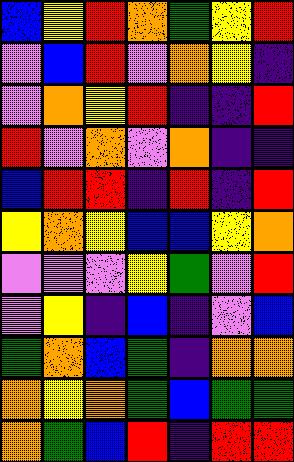[["blue", "yellow", "red", "orange", "green", "yellow", "red"], ["violet", "blue", "red", "violet", "orange", "yellow", "indigo"], ["violet", "orange", "yellow", "red", "indigo", "indigo", "red"], ["red", "violet", "orange", "violet", "orange", "indigo", "indigo"], ["blue", "red", "red", "indigo", "red", "indigo", "red"], ["yellow", "orange", "yellow", "blue", "blue", "yellow", "orange"], ["violet", "violet", "violet", "yellow", "green", "violet", "red"], ["violet", "yellow", "indigo", "blue", "indigo", "violet", "blue"], ["green", "orange", "blue", "green", "indigo", "orange", "orange"], ["orange", "yellow", "orange", "green", "blue", "green", "green"], ["orange", "green", "blue", "red", "indigo", "red", "red"]]